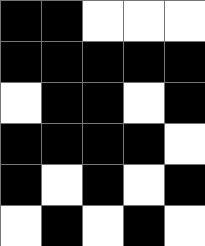[["black", "black", "white", "white", "white"], ["black", "black", "black", "black", "black"], ["white", "black", "black", "white", "black"], ["black", "black", "black", "black", "white"], ["black", "white", "black", "white", "black"], ["white", "black", "white", "black", "white"]]